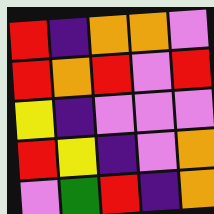[["red", "indigo", "orange", "orange", "violet"], ["red", "orange", "red", "violet", "red"], ["yellow", "indigo", "violet", "violet", "violet"], ["red", "yellow", "indigo", "violet", "orange"], ["violet", "green", "red", "indigo", "orange"]]